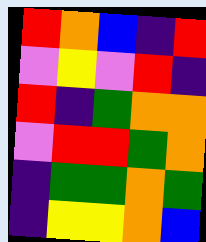[["red", "orange", "blue", "indigo", "red"], ["violet", "yellow", "violet", "red", "indigo"], ["red", "indigo", "green", "orange", "orange"], ["violet", "red", "red", "green", "orange"], ["indigo", "green", "green", "orange", "green"], ["indigo", "yellow", "yellow", "orange", "blue"]]